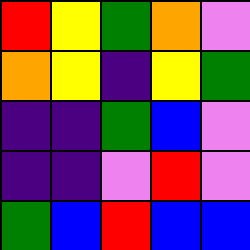[["red", "yellow", "green", "orange", "violet"], ["orange", "yellow", "indigo", "yellow", "green"], ["indigo", "indigo", "green", "blue", "violet"], ["indigo", "indigo", "violet", "red", "violet"], ["green", "blue", "red", "blue", "blue"]]